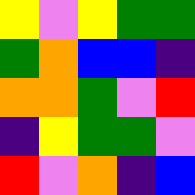[["yellow", "violet", "yellow", "green", "green"], ["green", "orange", "blue", "blue", "indigo"], ["orange", "orange", "green", "violet", "red"], ["indigo", "yellow", "green", "green", "violet"], ["red", "violet", "orange", "indigo", "blue"]]